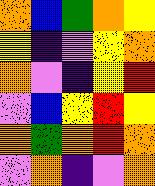[["orange", "blue", "green", "orange", "yellow"], ["yellow", "indigo", "violet", "yellow", "orange"], ["orange", "violet", "indigo", "yellow", "red"], ["violet", "blue", "yellow", "red", "yellow"], ["orange", "green", "orange", "red", "orange"], ["violet", "orange", "indigo", "violet", "orange"]]